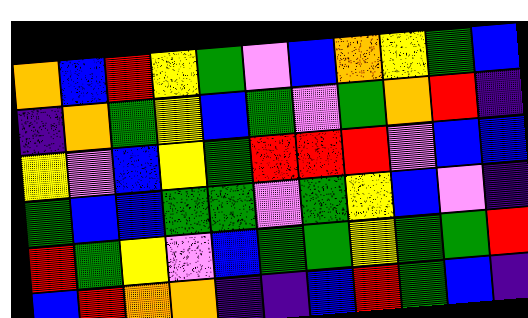[["orange", "blue", "red", "yellow", "green", "violet", "blue", "orange", "yellow", "green", "blue"], ["indigo", "orange", "green", "yellow", "blue", "green", "violet", "green", "orange", "red", "indigo"], ["yellow", "violet", "blue", "yellow", "green", "red", "red", "red", "violet", "blue", "blue"], ["green", "blue", "blue", "green", "green", "violet", "green", "yellow", "blue", "violet", "indigo"], ["red", "green", "yellow", "violet", "blue", "green", "green", "yellow", "green", "green", "red"], ["blue", "red", "orange", "orange", "indigo", "indigo", "blue", "red", "green", "blue", "indigo"]]